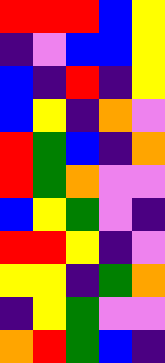[["red", "red", "red", "blue", "yellow"], ["indigo", "violet", "blue", "blue", "yellow"], ["blue", "indigo", "red", "indigo", "yellow"], ["blue", "yellow", "indigo", "orange", "violet"], ["red", "green", "blue", "indigo", "orange"], ["red", "green", "orange", "violet", "violet"], ["blue", "yellow", "green", "violet", "indigo"], ["red", "red", "yellow", "indigo", "violet"], ["yellow", "yellow", "indigo", "green", "orange"], ["indigo", "yellow", "green", "violet", "violet"], ["orange", "red", "green", "blue", "indigo"]]